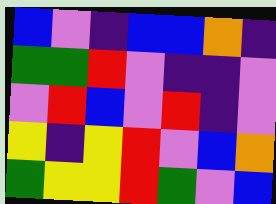[["blue", "violet", "indigo", "blue", "blue", "orange", "indigo"], ["green", "green", "red", "violet", "indigo", "indigo", "violet"], ["violet", "red", "blue", "violet", "red", "indigo", "violet"], ["yellow", "indigo", "yellow", "red", "violet", "blue", "orange"], ["green", "yellow", "yellow", "red", "green", "violet", "blue"]]